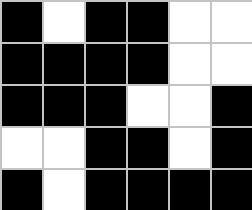[["black", "white", "black", "black", "white", "white"], ["black", "black", "black", "black", "white", "white"], ["black", "black", "black", "white", "white", "black"], ["white", "white", "black", "black", "white", "black"], ["black", "white", "black", "black", "black", "black"]]